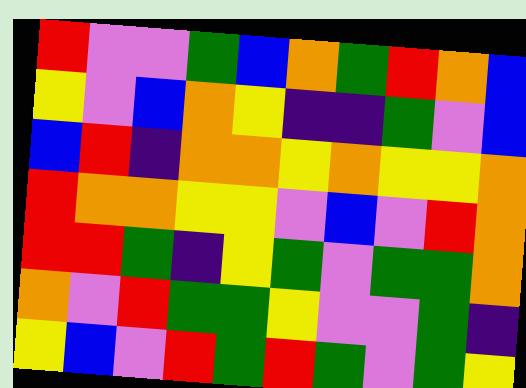[["red", "violet", "violet", "green", "blue", "orange", "green", "red", "orange", "blue"], ["yellow", "violet", "blue", "orange", "yellow", "indigo", "indigo", "green", "violet", "blue"], ["blue", "red", "indigo", "orange", "orange", "yellow", "orange", "yellow", "yellow", "orange"], ["red", "orange", "orange", "yellow", "yellow", "violet", "blue", "violet", "red", "orange"], ["red", "red", "green", "indigo", "yellow", "green", "violet", "green", "green", "orange"], ["orange", "violet", "red", "green", "green", "yellow", "violet", "violet", "green", "indigo"], ["yellow", "blue", "violet", "red", "green", "red", "green", "violet", "green", "yellow"]]